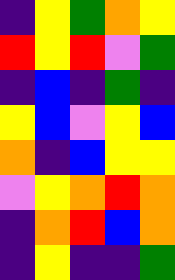[["indigo", "yellow", "green", "orange", "yellow"], ["red", "yellow", "red", "violet", "green"], ["indigo", "blue", "indigo", "green", "indigo"], ["yellow", "blue", "violet", "yellow", "blue"], ["orange", "indigo", "blue", "yellow", "yellow"], ["violet", "yellow", "orange", "red", "orange"], ["indigo", "orange", "red", "blue", "orange"], ["indigo", "yellow", "indigo", "indigo", "green"]]